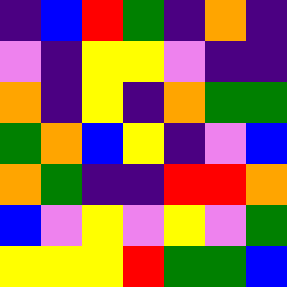[["indigo", "blue", "red", "green", "indigo", "orange", "indigo"], ["violet", "indigo", "yellow", "yellow", "violet", "indigo", "indigo"], ["orange", "indigo", "yellow", "indigo", "orange", "green", "green"], ["green", "orange", "blue", "yellow", "indigo", "violet", "blue"], ["orange", "green", "indigo", "indigo", "red", "red", "orange"], ["blue", "violet", "yellow", "violet", "yellow", "violet", "green"], ["yellow", "yellow", "yellow", "red", "green", "green", "blue"]]